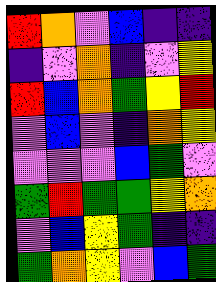[["red", "orange", "violet", "blue", "indigo", "indigo"], ["indigo", "violet", "orange", "indigo", "violet", "yellow"], ["red", "blue", "orange", "green", "yellow", "red"], ["violet", "blue", "violet", "indigo", "orange", "yellow"], ["violet", "violet", "violet", "blue", "green", "violet"], ["green", "red", "green", "green", "yellow", "orange"], ["violet", "blue", "yellow", "green", "indigo", "indigo"], ["green", "orange", "yellow", "violet", "blue", "green"]]